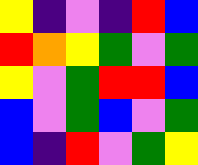[["yellow", "indigo", "violet", "indigo", "red", "blue"], ["red", "orange", "yellow", "green", "violet", "green"], ["yellow", "violet", "green", "red", "red", "blue"], ["blue", "violet", "green", "blue", "violet", "green"], ["blue", "indigo", "red", "violet", "green", "yellow"]]